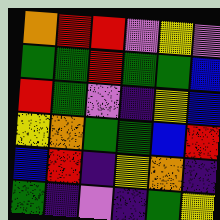[["orange", "red", "red", "violet", "yellow", "violet"], ["green", "green", "red", "green", "green", "blue"], ["red", "green", "violet", "indigo", "yellow", "blue"], ["yellow", "orange", "green", "green", "blue", "red"], ["blue", "red", "indigo", "yellow", "orange", "indigo"], ["green", "indigo", "violet", "indigo", "green", "yellow"]]